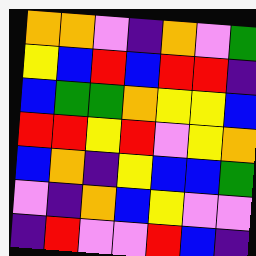[["orange", "orange", "violet", "indigo", "orange", "violet", "green"], ["yellow", "blue", "red", "blue", "red", "red", "indigo"], ["blue", "green", "green", "orange", "yellow", "yellow", "blue"], ["red", "red", "yellow", "red", "violet", "yellow", "orange"], ["blue", "orange", "indigo", "yellow", "blue", "blue", "green"], ["violet", "indigo", "orange", "blue", "yellow", "violet", "violet"], ["indigo", "red", "violet", "violet", "red", "blue", "indigo"]]